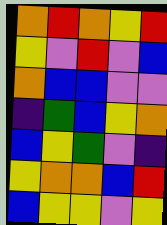[["orange", "red", "orange", "yellow", "red"], ["yellow", "violet", "red", "violet", "blue"], ["orange", "blue", "blue", "violet", "violet"], ["indigo", "green", "blue", "yellow", "orange"], ["blue", "yellow", "green", "violet", "indigo"], ["yellow", "orange", "orange", "blue", "red"], ["blue", "yellow", "yellow", "violet", "yellow"]]